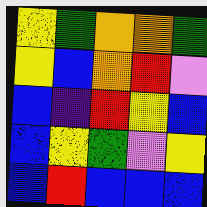[["yellow", "green", "orange", "orange", "green"], ["yellow", "blue", "orange", "red", "violet"], ["blue", "indigo", "red", "yellow", "blue"], ["blue", "yellow", "green", "violet", "yellow"], ["blue", "red", "blue", "blue", "blue"]]